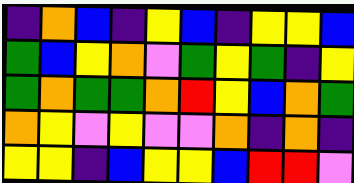[["indigo", "orange", "blue", "indigo", "yellow", "blue", "indigo", "yellow", "yellow", "blue"], ["green", "blue", "yellow", "orange", "violet", "green", "yellow", "green", "indigo", "yellow"], ["green", "orange", "green", "green", "orange", "red", "yellow", "blue", "orange", "green"], ["orange", "yellow", "violet", "yellow", "violet", "violet", "orange", "indigo", "orange", "indigo"], ["yellow", "yellow", "indigo", "blue", "yellow", "yellow", "blue", "red", "red", "violet"]]